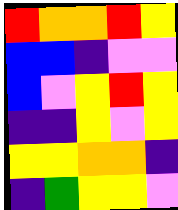[["red", "orange", "orange", "red", "yellow"], ["blue", "blue", "indigo", "violet", "violet"], ["blue", "violet", "yellow", "red", "yellow"], ["indigo", "indigo", "yellow", "violet", "yellow"], ["yellow", "yellow", "orange", "orange", "indigo"], ["indigo", "green", "yellow", "yellow", "violet"]]